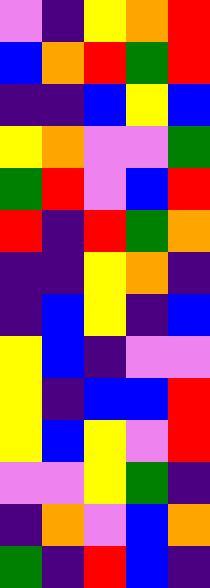[["violet", "indigo", "yellow", "orange", "red"], ["blue", "orange", "red", "green", "red"], ["indigo", "indigo", "blue", "yellow", "blue"], ["yellow", "orange", "violet", "violet", "green"], ["green", "red", "violet", "blue", "red"], ["red", "indigo", "red", "green", "orange"], ["indigo", "indigo", "yellow", "orange", "indigo"], ["indigo", "blue", "yellow", "indigo", "blue"], ["yellow", "blue", "indigo", "violet", "violet"], ["yellow", "indigo", "blue", "blue", "red"], ["yellow", "blue", "yellow", "violet", "red"], ["violet", "violet", "yellow", "green", "indigo"], ["indigo", "orange", "violet", "blue", "orange"], ["green", "indigo", "red", "blue", "indigo"]]